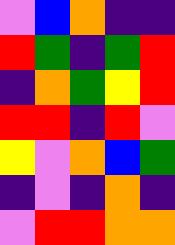[["violet", "blue", "orange", "indigo", "indigo"], ["red", "green", "indigo", "green", "red"], ["indigo", "orange", "green", "yellow", "red"], ["red", "red", "indigo", "red", "violet"], ["yellow", "violet", "orange", "blue", "green"], ["indigo", "violet", "indigo", "orange", "indigo"], ["violet", "red", "red", "orange", "orange"]]